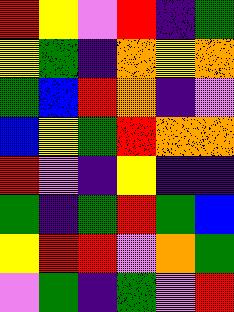[["red", "yellow", "violet", "red", "indigo", "green"], ["yellow", "green", "indigo", "orange", "yellow", "orange"], ["green", "blue", "red", "orange", "indigo", "violet"], ["blue", "yellow", "green", "red", "orange", "orange"], ["red", "violet", "indigo", "yellow", "indigo", "indigo"], ["green", "indigo", "green", "red", "green", "blue"], ["yellow", "red", "red", "violet", "orange", "green"], ["violet", "green", "indigo", "green", "violet", "red"]]